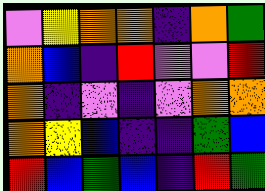[["violet", "yellow", "orange", "orange", "indigo", "orange", "green"], ["orange", "blue", "indigo", "red", "violet", "violet", "red"], ["orange", "indigo", "violet", "indigo", "violet", "orange", "orange"], ["orange", "yellow", "blue", "indigo", "indigo", "green", "blue"], ["red", "blue", "green", "blue", "indigo", "red", "green"]]